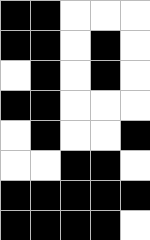[["black", "black", "white", "white", "white"], ["black", "black", "white", "black", "white"], ["white", "black", "white", "black", "white"], ["black", "black", "white", "white", "white"], ["white", "black", "white", "white", "black"], ["white", "white", "black", "black", "white"], ["black", "black", "black", "black", "black"], ["black", "black", "black", "black", "white"]]